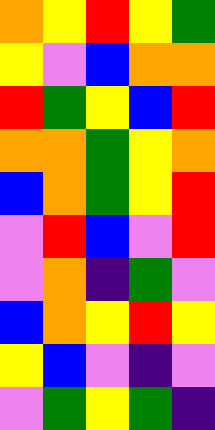[["orange", "yellow", "red", "yellow", "green"], ["yellow", "violet", "blue", "orange", "orange"], ["red", "green", "yellow", "blue", "red"], ["orange", "orange", "green", "yellow", "orange"], ["blue", "orange", "green", "yellow", "red"], ["violet", "red", "blue", "violet", "red"], ["violet", "orange", "indigo", "green", "violet"], ["blue", "orange", "yellow", "red", "yellow"], ["yellow", "blue", "violet", "indigo", "violet"], ["violet", "green", "yellow", "green", "indigo"]]